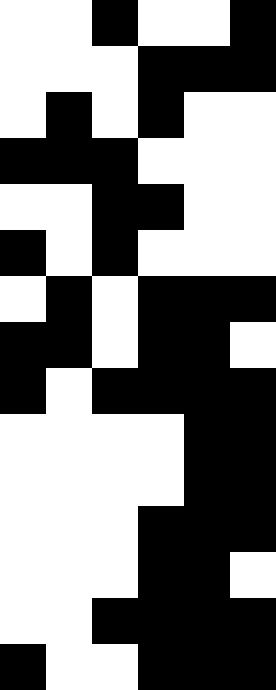[["white", "white", "black", "white", "white", "black"], ["white", "white", "white", "black", "black", "black"], ["white", "black", "white", "black", "white", "white"], ["black", "black", "black", "white", "white", "white"], ["white", "white", "black", "black", "white", "white"], ["black", "white", "black", "white", "white", "white"], ["white", "black", "white", "black", "black", "black"], ["black", "black", "white", "black", "black", "white"], ["black", "white", "black", "black", "black", "black"], ["white", "white", "white", "white", "black", "black"], ["white", "white", "white", "white", "black", "black"], ["white", "white", "white", "black", "black", "black"], ["white", "white", "white", "black", "black", "white"], ["white", "white", "black", "black", "black", "black"], ["black", "white", "white", "black", "black", "black"]]